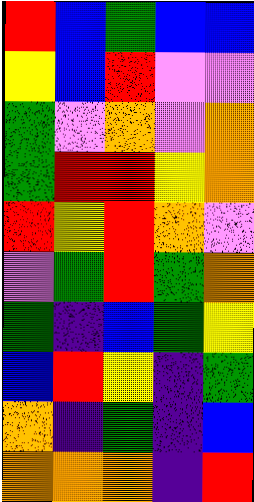[["red", "blue", "green", "blue", "blue"], ["yellow", "blue", "red", "violet", "violet"], ["green", "violet", "orange", "violet", "orange"], ["green", "red", "red", "yellow", "orange"], ["red", "yellow", "red", "orange", "violet"], ["violet", "green", "red", "green", "orange"], ["green", "indigo", "blue", "green", "yellow"], ["blue", "red", "yellow", "indigo", "green"], ["orange", "indigo", "green", "indigo", "blue"], ["orange", "orange", "orange", "indigo", "red"]]